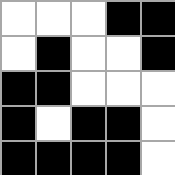[["white", "white", "white", "black", "black"], ["white", "black", "white", "white", "black"], ["black", "black", "white", "white", "white"], ["black", "white", "black", "black", "white"], ["black", "black", "black", "black", "white"]]